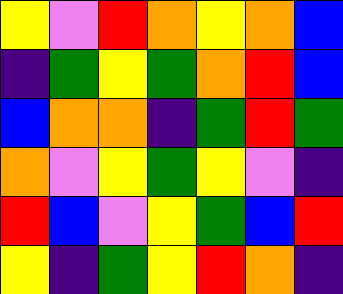[["yellow", "violet", "red", "orange", "yellow", "orange", "blue"], ["indigo", "green", "yellow", "green", "orange", "red", "blue"], ["blue", "orange", "orange", "indigo", "green", "red", "green"], ["orange", "violet", "yellow", "green", "yellow", "violet", "indigo"], ["red", "blue", "violet", "yellow", "green", "blue", "red"], ["yellow", "indigo", "green", "yellow", "red", "orange", "indigo"]]